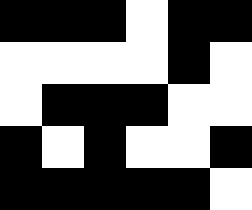[["black", "black", "black", "white", "black", "black"], ["white", "white", "white", "white", "black", "white"], ["white", "black", "black", "black", "white", "white"], ["black", "white", "black", "white", "white", "black"], ["black", "black", "black", "black", "black", "white"]]